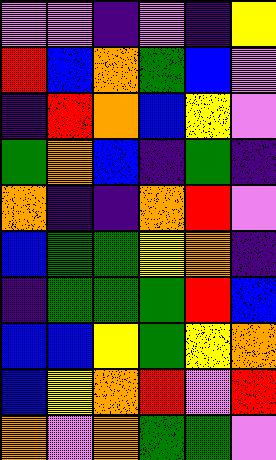[["violet", "violet", "indigo", "violet", "indigo", "yellow"], ["red", "blue", "orange", "green", "blue", "violet"], ["indigo", "red", "orange", "blue", "yellow", "violet"], ["green", "orange", "blue", "indigo", "green", "indigo"], ["orange", "indigo", "indigo", "orange", "red", "violet"], ["blue", "green", "green", "yellow", "orange", "indigo"], ["indigo", "green", "green", "green", "red", "blue"], ["blue", "blue", "yellow", "green", "yellow", "orange"], ["blue", "yellow", "orange", "red", "violet", "red"], ["orange", "violet", "orange", "green", "green", "violet"]]